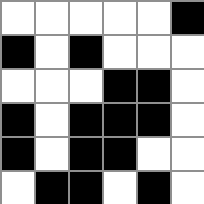[["white", "white", "white", "white", "white", "black"], ["black", "white", "black", "white", "white", "white"], ["white", "white", "white", "black", "black", "white"], ["black", "white", "black", "black", "black", "white"], ["black", "white", "black", "black", "white", "white"], ["white", "black", "black", "white", "black", "white"]]